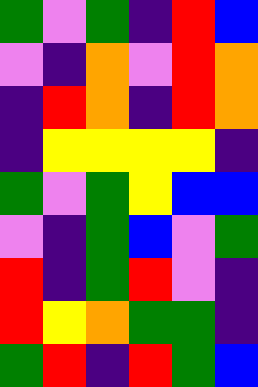[["green", "violet", "green", "indigo", "red", "blue"], ["violet", "indigo", "orange", "violet", "red", "orange"], ["indigo", "red", "orange", "indigo", "red", "orange"], ["indigo", "yellow", "yellow", "yellow", "yellow", "indigo"], ["green", "violet", "green", "yellow", "blue", "blue"], ["violet", "indigo", "green", "blue", "violet", "green"], ["red", "indigo", "green", "red", "violet", "indigo"], ["red", "yellow", "orange", "green", "green", "indigo"], ["green", "red", "indigo", "red", "green", "blue"]]